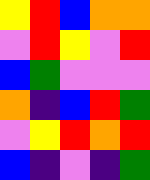[["yellow", "red", "blue", "orange", "orange"], ["violet", "red", "yellow", "violet", "red"], ["blue", "green", "violet", "violet", "violet"], ["orange", "indigo", "blue", "red", "green"], ["violet", "yellow", "red", "orange", "red"], ["blue", "indigo", "violet", "indigo", "green"]]